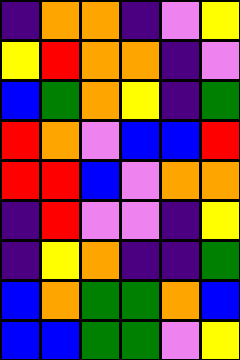[["indigo", "orange", "orange", "indigo", "violet", "yellow"], ["yellow", "red", "orange", "orange", "indigo", "violet"], ["blue", "green", "orange", "yellow", "indigo", "green"], ["red", "orange", "violet", "blue", "blue", "red"], ["red", "red", "blue", "violet", "orange", "orange"], ["indigo", "red", "violet", "violet", "indigo", "yellow"], ["indigo", "yellow", "orange", "indigo", "indigo", "green"], ["blue", "orange", "green", "green", "orange", "blue"], ["blue", "blue", "green", "green", "violet", "yellow"]]